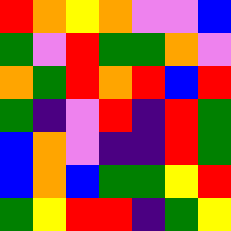[["red", "orange", "yellow", "orange", "violet", "violet", "blue"], ["green", "violet", "red", "green", "green", "orange", "violet"], ["orange", "green", "red", "orange", "red", "blue", "red"], ["green", "indigo", "violet", "red", "indigo", "red", "green"], ["blue", "orange", "violet", "indigo", "indigo", "red", "green"], ["blue", "orange", "blue", "green", "green", "yellow", "red"], ["green", "yellow", "red", "red", "indigo", "green", "yellow"]]